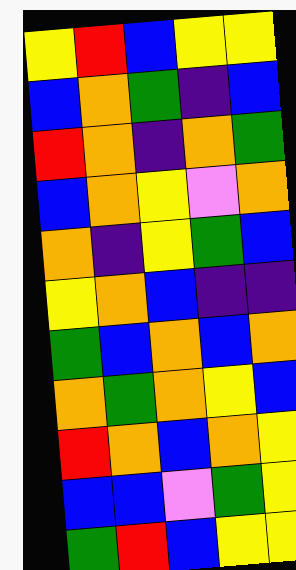[["yellow", "red", "blue", "yellow", "yellow"], ["blue", "orange", "green", "indigo", "blue"], ["red", "orange", "indigo", "orange", "green"], ["blue", "orange", "yellow", "violet", "orange"], ["orange", "indigo", "yellow", "green", "blue"], ["yellow", "orange", "blue", "indigo", "indigo"], ["green", "blue", "orange", "blue", "orange"], ["orange", "green", "orange", "yellow", "blue"], ["red", "orange", "blue", "orange", "yellow"], ["blue", "blue", "violet", "green", "yellow"], ["green", "red", "blue", "yellow", "yellow"]]